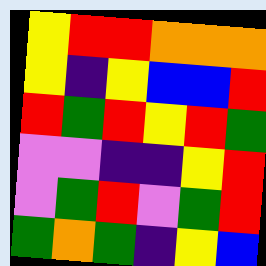[["yellow", "red", "red", "orange", "orange", "orange"], ["yellow", "indigo", "yellow", "blue", "blue", "red"], ["red", "green", "red", "yellow", "red", "green"], ["violet", "violet", "indigo", "indigo", "yellow", "red"], ["violet", "green", "red", "violet", "green", "red"], ["green", "orange", "green", "indigo", "yellow", "blue"]]